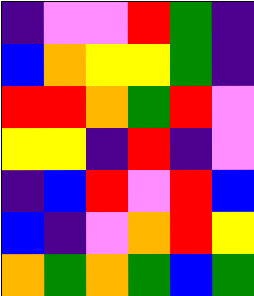[["indigo", "violet", "violet", "red", "green", "indigo"], ["blue", "orange", "yellow", "yellow", "green", "indigo"], ["red", "red", "orange", "green", "red", "violet"], ["yellow", "yellow", "indigo", "red", "indigo", "violet"], ["indigo", "blue", "red", "violet", "red", "blue"], ["blue", "indigo", "violet", "orange", "red", "yellow"], ["orange", "green", "orange", "green", "blue", "green"]]